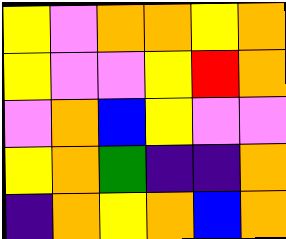[["yellow", "violet", "orange", "orange", "yellow", "orange"], ["yellow", "violet", "violet", "yellow", "red", "orange"], ["violet", "orange", "blue", "yellow", "violet", "violet"], ["yellow", "orange", "green", "indigo", "indigo", "orange"], ["indigo", "orange", "yellow", "orange", "blue", "orange"]]